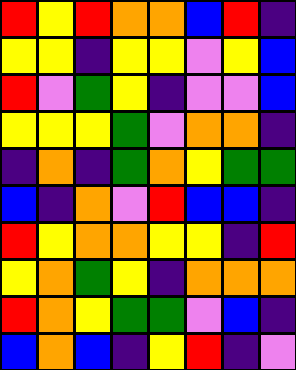[["red", "yellow", "red", "orange", "orange", "blue", "red", "indigo"], ["yellow", "yellow", "indigo", "yellow", "yellow", "violet", "yellow", "blue"], ["red", "violet", "green", "yellow", "indigo", "violet", "violet", "blue"], ["yellow", "yellow", "yellow", "green", "violet", "orange", "orange", "indigo"], ["indigo", "orange", "indigo", "green", "orange", "yellow", "green", "green"], ["blue", "indigo", "orange", "violet", "red", "blue", "blue", "indigo"], ["red", "yellow", "orange", "orange", "yellow", "yellow", "indigo", "red"], ["yellow", "orange", "green", "yellow", "indigo", "orange", "orange", "orange"], ["red", "orange", "yellow", "green", "green", "violet", "blue", "indigo"], ["blue", "orange", "blue", "indigo", "yellow", "red", "indigo", "violet"]]